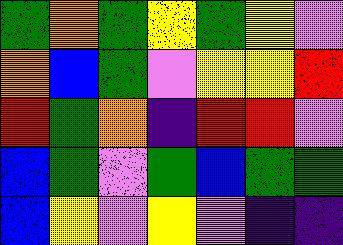[["green", "orange", "green", "yellow", "green", "yellow", "violet"], ["orange", "blue", "green", "violet", "yellow", "yellow", "red"], ["red", "green", "orange", "indigo", "red", "red", "violet"], ["blue", "green", "violet", "green", "blue", "green", "green"], ["blue", "yellow", "violet", "yellow", "violet", "indigo", "indigo"]]